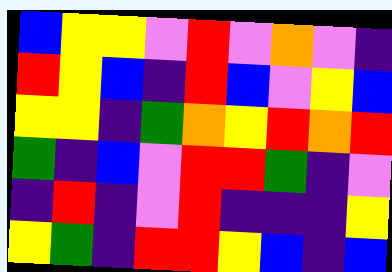[["blue", "yellow", "yellow", "violet", "red", "violet", "orange", "violet", "indigo"], ["red", "yellow", "blue", "indigo", "red", "blue", "violet", "yellow", "blue"], ["yellow", "yellow", "indigo", "green", "orange", "yellow", "red", "orange", "red"], ["green", "indigo", "blue", "violet", "red", "red", "green", "indigo", "violet"], ["indigo", "red", "indigo", "violet", "red", "indigo", "indigo", "indigo", "yellow"], ["yellow", "green", "indigo", "red", "red", "yellow", "blue", "indigo", "blue"]]